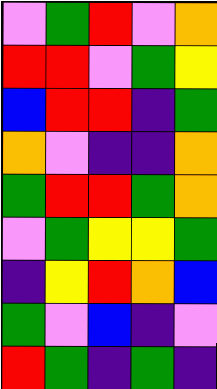[["violet", "green", "red", "violet", "orange"], ["red", "red", "violet", "green", "yellow"], ["blue", "red", "red", "indigo", "green"], ["orange", "violet", "indigo", "indigo", "orange"], ["green", "red", "red", "green", "orange"], ["violet", "green", "yellow", "yellow", "green"], ["indigo", "yellow", "red", "orange", "blue"], ["green", "violet", "blue", "indigo", "violet"], ["red", "green", "indigo", "green", "indigo"]]